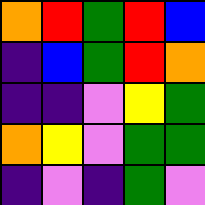[["orange", "red", "green", "red", "blue"], ["indigo", "blue", "green", "red", "orange"], ["indigo", "indigo", "violet", "yellow", "green"], ["orange", "yellow", "violet", "green", "green"], ["indigo", "violet", "indigo", "green", "violet"]]